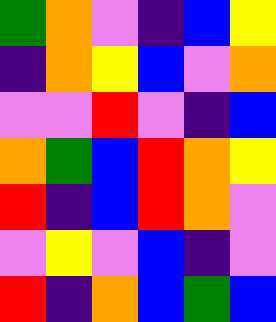[["green", "orange", "violet", "indigo", "blue", "yellow"], ["indigo", "orange", "yellow", "blue", "violet", "orange"], ["violet", "violet", "red", "violet", "indigo", "blue"], ["orange", "green", "blue", "red", "orange", "yellow"], ["red", "indigo", "blue", "red", "orange", "violet"], ["violet", "yellow", "violet", "blue", "indigo", "violet"], ["red", "indigo", "orange", "blue", "green", "blue"]]